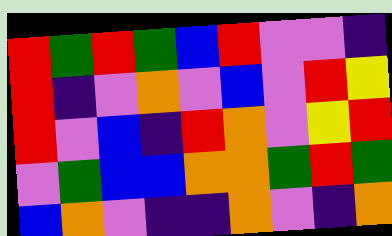[["red", "green", "red", "green", "blue", "red", "violet", "violet", "indigo"], ["red", "indigo", "violet", "orange", "violet", "blue", "violet", "red", "yellow"], ["red", "violet", "blue", "indigo", "red", "orange", "violet", "yellow", "red"], ["violet", "green", "blue", "blue", "orange", "orange", "green", "red", "green"], ["blue", "orange", "violet", "indigo", "indigo", "orange", "violet", "indigo", "orange"]]